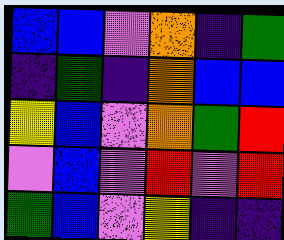[["blue", "blue", "violet", "orange", "indigo", "green"], ["indigo", "green", "indigo", "orange", "blue", "blue"], ["yellow", "blue", "violet", "orange", "green", "red"], ["violet", "blue", "violet", "red", "violet", "red"], ["green", "blue", "violet", "yellow", "indigo", "indigo"]]